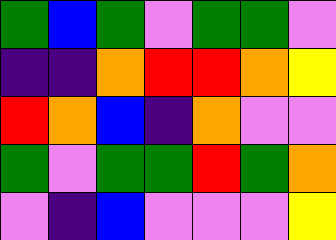[["green", "blue", "green", "violet", "green", "green", "violet"], ["indigo", "indigo", "orange", "red", "red", "orange", "yellow"], ["red", "orange", "blue", "indigo", "orange", "violet", "violet"], ["green", "violet", "green", "green", "red", "green", "orange"], ["violet", "indigo", "blue", "violet", "violet", "violet", "yellow"]]